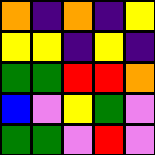[["orange", "indigo", "orange", "indigo", "yellow"], ["yellow", "yellow", "indigo", "yellow", "indigo"], ["green", "green", "red", "red", "orange"], ["blue", "violet", "yellow", "green", "violet"], ["green", "green", "violet", "red", "violet"]]